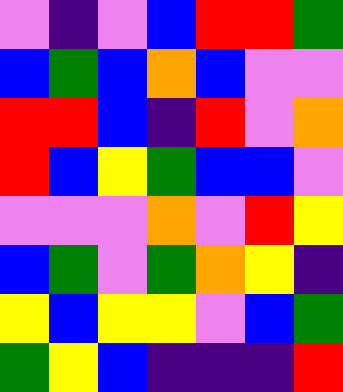[["violet", "indigo", "violet", "blue", "red", "red", "green"], ["blue", "green", "blue", "orange", "blue", "violet", "violet"], ["red", "red", "blue", "indigo", "red", "violet", "orange"], ["red", "blue", "yellow", "green", "blue", "blue", "violet"], ["violet", "violet", "violet", "orange", "violet", "red", "yellow"], ["blue", "green", "violet", "green", "orange", "yellow", "indigo"], ["yellow", "blue", "yellow", "yellow", "violet", "blue", "green"], ["green", "yellow", "blue", "indigo", "indigo", "indigo", "red"]]